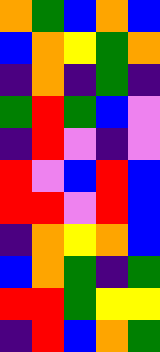[["orange", "green", "blue", "orange", "blue"], ["blue", "orange", "yellow", "green", "orange"], ["indigo", "orange", "indigo", "green", "indigo"], ["green", "red", "green", "blue", "violet"], ["indigo", "red", "violet", "indigo", "violet"], ["red", "violet", "blue", "red", "blue"], ["red", "red", "violet", "red", "blue"], ["indigo", "orange", "yellow", "orange", "blue"], ["blue", "orange", "green", "indigo", "green"], ["red", "red", "green", "yellow", "yellow"], ["indigo", "red", "blue", "orange", "green"]]